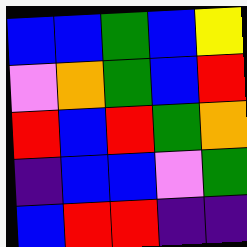[["blue", "blue", "green", "blue", "yellow"], ["violet", "orange", "green", "blue", "red"], ["red", "blue", "red", "green", "orange"], ["indigo", "blue", "blue", "violet", "green"], ["blue", "red", "red", "indigo", "indigo"]]